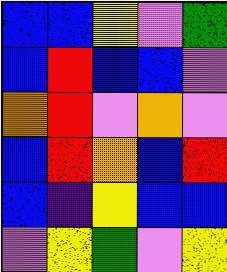[["blue", "blue", "yellow", "violet", "green"], ["blue", "red", "blue", "blue", "violet"], ["orange", "red", "violet", "orange", "violet"], ["blue", "red", "orange", "blue", "red"], ["blue", "indigo", "yellow", "blue", "blue"], ["violet", "yellow", "green", "violet", "yellow"]]